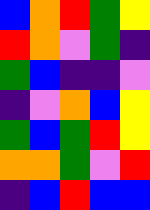[["blue", "orange", "red", "green", "yellow"], ["red", "orange", "violet", "green", "indigo"], ["green", "blue", "indigo", "indigo", "violet"], ["indigo", "violet", "orange", "blue", "yellow"], ["green", "blue", "green", "red", "yellow"], ["orange", "orange", "green", "violet", "red"], ["indigo", "blue", "red", "blue", "blue"]]